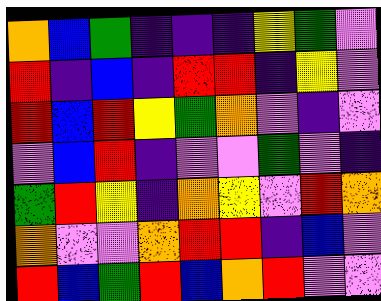[["orange", "blue", "green", "indigo", "indigo", "indigo", "yellow", "green", "violet"], ["red", "indigo", "blue", "indigo", "red", "red", "indigo", "yellow", "violet"], ["red", "blue", "red", "yellow", "green", "orange", "violet", "indigo", "violet"], ["violet", "blue", "red", "indigo", "violet", "violet", "green", "violet", "indigo"], ["green", "red", "yellow", "indigo", "orange", "yellow", "violet", "red", "orange"], ["orange", "violet", "violet", "orange", "red", "red", "indigo", "blue", "violet"], ["red", "blue", "green", "red", "blue", "orange", "red", "violet", "violet"]]